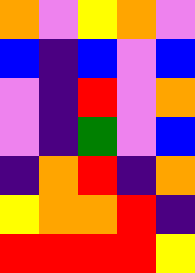[["orange", "violet", "yellow", "orange", "violet"], ["blue", "indigo", "blue", "violet", "blue"], ["violet", "indigo", "red", "violet", "orange"], ["violet", "indigo", "green", "violet", "blue"], ["indigo", "orange", "red", "indigo", "orange"], ["yellow", "orange", "orange", "red", "indigo"], ["red", "red", "red", "red", "yellow"]]